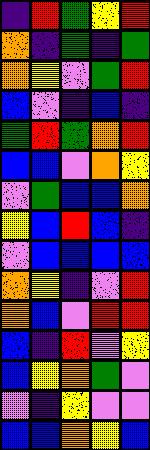[["indigo", "red", "green", "yellow", "red"], ["orange", "indigo", "green", "indigo", "green"], ["orange", "yellow", "violet", "green", "red"], ["blue", "violet", "indigo", "blue", "indigo"], ["green", "red", "green", "orange", "red"], ["blue", "blue", "violet", "orange", "yellow"], ["violet", "green", "blue", "blue", "orange"], ["yellow", "blue", "red", "blue", "indigo"], ["violet", "blue", "blue", "blue", "blue"], ["orange", "yellow", "indigo", "violet", "red"], ["orange", "blue", "violet", "red", "red"], ["blue", "indigo", "red", "violet", "yellow"], ["blue", "yellow", "orange", "green", "violet"], ["violet", "indigo", "yellow", "violet", "violet"], ["blue", "blue", "orange", "yellow", "blue"]]